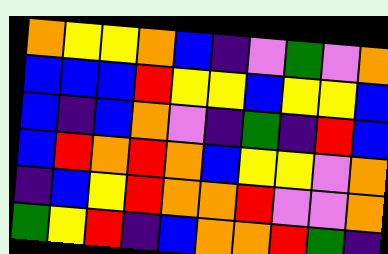[["orange", "yellow", "yellow", "orange", "blue", "indigo", "violet", "green", "violet", "orange"], ["blue", "blue", "blue", "red", "yellow", "yellow", "blue", "yellow", "yellow", "blue"], ["blue", "indigo", "blue", "orange", "violet", "indigo", "green", "indigo", "red", "blue"], ["blue", "red", "orange", "red", "orange", "blue", "yellow", "yellow", "violet", "orange"], ["indigo", "blue", "yellow", "red", "orange", "orange", "red", "violet", "violet", "orange"], ["green", "yellow", "red", "indigo", "blue", "orange", "orange", "red", "green", "indigo"]]